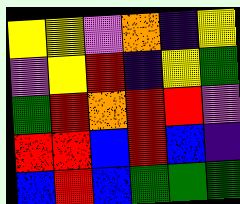[["yellow", "yellow", "violet", "orange", "indigo", "yellow"], ["violet", "yellow", "red", "indigo", "yellow", "green"], ["green", "red", "orange", "red", "red", "violet"], ["red", "red", "blue", "red", "blue", "indigo"], ["blue", "red", "blue", "green", "green", "green"]]